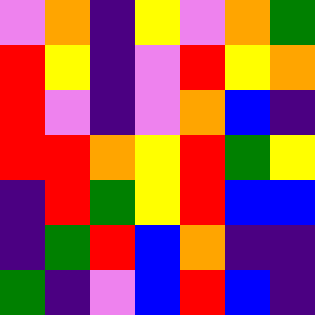[["violet", "orange", "indigo", "yellow", "violet", "orange", "green"], ["red", "yellow", "indigo", "violet", "red", "yellow", "orange"], ["red", "violet", "indigo", "violet", "orange", "blue", "indigo"], ["red", "red", "orange", "yellow", "red", "green", "yellow"], ["indigo", "red", "green", "yellow", "red", "blue", "blue"], ["indigo", "green", "red", "blue", "orange", "indigo", "indigo"], ["green", "indigo", "violet", "blue", "red", "blue", "indigo"]]